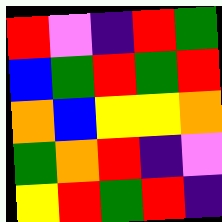[["red", "violet", "indigo", "red", "green"], ["blue", "green", "red", "green", "red"], ["orange", "blue", "yellow", "yellow", "orange"], ["green", "orange", "red", "indigo", "violet"], ["yellow", "red", "green", "red", "indigo"]]